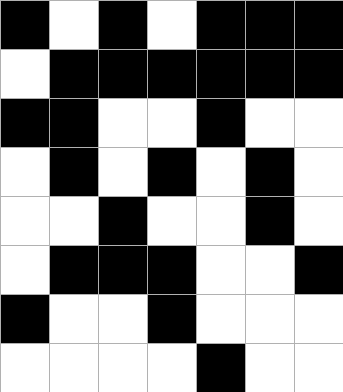[["black", "white", "black", "white", "black", "black", "black"], ["white", "black", "black", "black", "black", "black", "black"], ["black", "black", "white", "white", "black", "white", "white"], ["white", "black", "white", "black", "white", "black", "white"], ["white", "white", "black", "white", "white", "black", "white"], ["white", "black", "black", "black", "white", "white", "black"], ["black", "white", "white", "black", "white", "white", "white"], ["white", "white", "white", "white", "black", "white", "white"]]